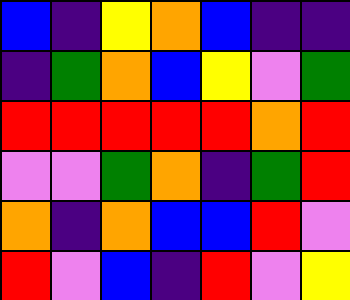[["blue", "indigo", "yellow", "orange", "blue", "indigo", "indigo"], ["indigo", "green", "orange", "blue", "yellow", "violet", "green"], ["red", "red", "red", "red", "red", "orange", "red"], ["violet", "violet", "green", "orange", "indigo", "green", "red"], ["orange", "indigo", "orange", "blue", "blue", "red", "violet"], ["red", "violet", "blue", "indigo", "red", "violet", "yellow"]]